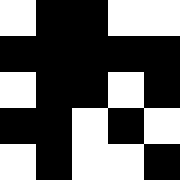[["white", "black", "black", "white", "white"], ["black", "black", "black", "black", "black"], ["white", "black", "black", "white", "black"], ["black", "black", "white", "black", "white"], ["white", "black", "white", "white", "black"]]